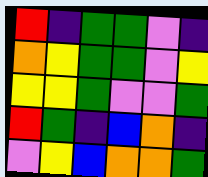[["red", "indigo", "green", "green", "violet", "indigo"], ["orange", "yellow", "green", "green", "violet", "yellow"], ["yellow", "yellow", "green", "violet", "violet", "green"], ["red", "green", "indigo", "blue", "orange", "indigo"], ["violet", "yellow", "blue", "orange", "orange", "green"]]